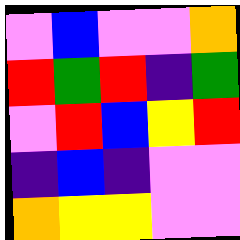[["violet", "blue", "violet", "violet", "orange"], ["red", "green", "red", "indigo", "green"], ["violet", "red", "blue", "yellow", "red"], ["indigo", "blue", "indigo", "violet", "violet"], ["orange", "yellow", "yellow", "violet", "violet"]]